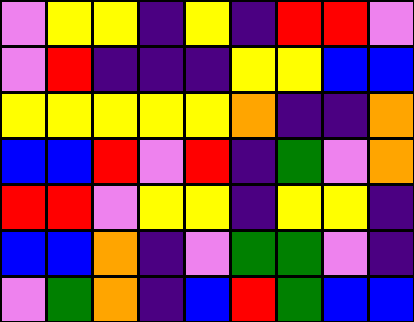[["violet", "yellow", "yellow", "indigo", "yellow", "indigo", "red", "red", "violet"], ["violet", "red", "indigo", "indigo", "indigo", "yellow", "yellow", "blue", "blue"], ["yellow", "yellow", "yellow", "yellow", "yellow", "orange", "indigo", "indigo", "orange"], ["blue", "blue", "red", "violet", "red", "indigo", "green", "violet", "orange"], ["red", "red", "violet", "yellow", "yellow", "indigo", "yellow", "yellow", "indigo"], ["blue", "blue", "orange", "indigo", "violet", "green", "green", "violet", "indigo"], ["violet", "green", "orange", "indigo", "blue", "red", "green", "blue", "blue"]]